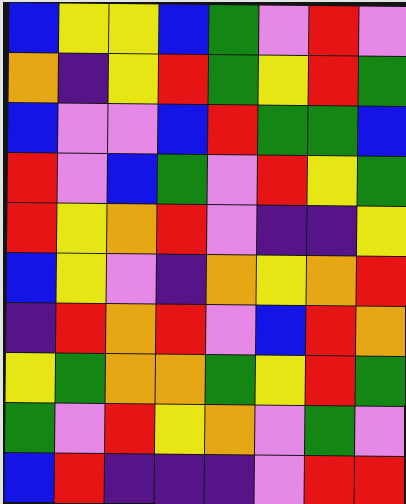[["blue", "yellow", "yellow", "blue", "green", "violet", "red", "violet"], ["orange", "indigo", "yellow", "red", "green", "yellow", "red", "green"], ["blue", "violet", "violet", "blue", "red", "green", "green", "blue"], ["red", "violet", "blue", "green", "violet", "red", "yellow", "green"], ["red", "yellow", "orange", "red", "violet", "indigo", "indigo", "yellow"], ["blue", "yellow", "violet", "indigo", "orange", "yellow", "orange", "red"], ["indigo", "red", "orange", "red", "violet", "blue", "red", "orange"], ["yellow", "green", "orange", "orange", "green", "yellow", "red", "green"], ["green", "violet", "red", "yellow", "orange", "violet", "green", "violet"], ["blue", "red", "indigo", "indigo", "indigo", "violet", "red", "red"]]